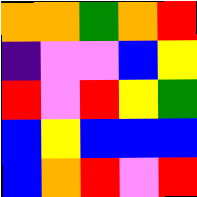[["orange", "orange", "green", "orange", "red"], ["indigo", "violet", "violet", "blue", "yellow"], ["red", "violet", "red", "yellow", "green"], ["blue", "yellow", "blue", "blue", "blue"], ["blue", "orange", "red", "violet", "red"]]